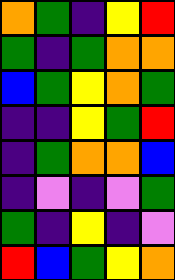[["orange", "green", "indigo", "yellow", "red"], ["green", "indigo", "green", "orange", "orange"], ["blue", "green", "yellow", "orange", "green"], ["indigo", "indigo", "yellow", "green", "red"], ["indigo", "green", "orange", "orange", "blue"], ["indigo", "violet", "indigo", "violet", "green"], ["green", "indigo", "yellow", "indigo", "violet"], ["red", "blue", "green", "yellow", "orange"]]